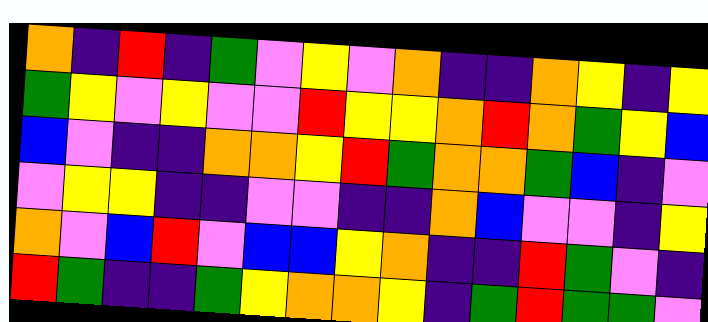[["orange", "indigo", "red", "indigo", "green", "violet", "yellow", "violet", "orange", "indigo", "indigo", "orange", "yellow", "indigo", "yellow"], ["green", "yellow", "violet", "yellow", "violet", "violet", "red", "yellow", "yellow", "orange", "red", "orange", "green", "yellow", "blue"], ["blue", "violet", "indigo", "indigo", "orange", "orange", "yellow", "red", "green", "orange", "orange", "green", "blue", "indigo", "violet"], ["violet", "yellow", "yellow", "indigo", "indigo", "violet", "violet", "indigo", "indigo", "orange", "blue", "violet", "violet", "indigo", "yellow"], ["orange", "violet", "blue", "red", "violet", "blue", "blue", "yellow", "orange", "indigo", "indigo", "red", "green", "violet", "indigo"], ["red", "green", "indigo", "indigo", "green", "yellow", "orange", "orange", "yellow", "indigo", "green", "red", "green", "green", "violet"]]